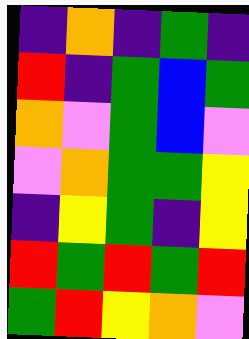[["indigo", "orange", "indigo", "green", "indigo"], ["red", "indigo", "green", "blue", "green"], ["orange", "violet", "green", "blue", "violet"], ["violet", "orange", "green", "green", "yellow"], ["indigo", "yellow", "green", "indigo", "yellow"], ["red", "green", "red", "green", "red"], ["green", "red", "yellow", "orange", "violet"]]